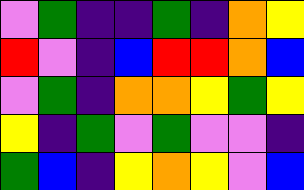[["violet", "green", "indigo", "indigo", "green", "indigo", "orange", "yellow"], ["red", "violet", "indigo", "blue", "red", "red", "orange", "blue"], ["violet", "green", "indigo", "orange", "orange", "yellow", "green", "yellow"], ["yellow", "indigo", "green", "violet", "green", "violet", "violet", "indigo"], ["green", "blue", "indigo", "yellow", "orange", "yellow", "violet", "blue"]]